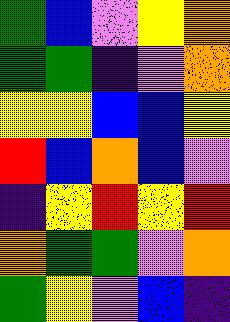[["green", "blue", "violet", "yellow", "orange"], ["green", "green", "indigo", "violet", "orange"], ["yellow", "yellow", "blue", "blue", "yellow"], ["red", "blue", "orange", "blue", "violet"], ["indigo", "yellow", "red", "yellow", "red"], ["orange", "green", "green", "violet", "orange"], ["green", "yellow", "violet", "blue", "indigo"]]